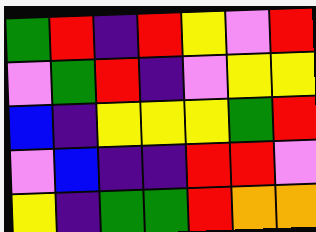[["green", "red", "indigo", "red", "yellow", "violet", "red"], ["violet", "green", "red", "indigo", "violet", "yellow", "yellow"], ["blue", "indigo", "yellow", "yellow", "yellow", "green", "red"], ["violet", "blue", "indigo", "indigo", "red", "red", "violet"], ["yellow", "indigo", "green", "green", "red", "orange", "orange"]]